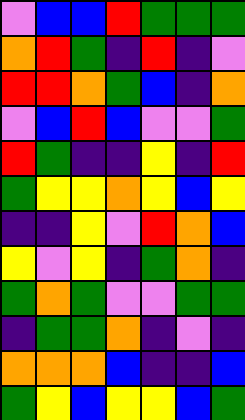[["violet", "blue", "blue", "red", "green", "green", "green"], ["orange", "red", "green", "indigo", "red", "indigo", "violet"], ["red", "red", "orange", "green", "blue", "indigo", "orange"], ["violet", "blue", "red", "blue", "violet", "violet", "green"], ["red", "green", "indigo", "indigo", "yellow", "indigo", "red"], ["green", "yellow", "yellow", "orange", "yellow", "blue", "yellow"], ["indigo", "indigo", "yellow", "violet", "red", "orange", "blue"], ["yellow", "violet", "yellow", "indigo", "green", "orange", "indigo"], ["green", "orange", "green", "violet", "violet", "green", "green"], ["indigo", "green", "green", "orange", "indigo", "violet", "indigo"], ["orange", "orange", "orange", "blue", "indigo", "indigo", "blue"], ["green", "yellow", "blue", "yellow", "yellow", "blue", "green"]]